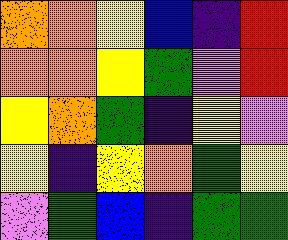[["orange", "orange", "yellow", "blue", "indigo", "red"], ["orange", "orange", "yellow", "green", "violet", "red"], ["yellow", "orange", "green", "indigo", "yellow", "violet"], ["yellow", "indigo", "yellow", "orange", "green", "yellow"], ["violet", "green", "blue", "indigo", "green", "green"]]